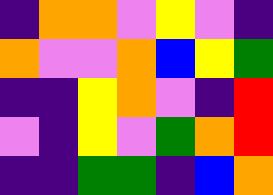[["indigo", "orange", "orange", "violet", "yellow", "violet", "indigo"], ["orange", "violet", "violet", "orange", "blue", "yellow", "green"], ["indigo", "indigo", "yellow", "orange", "violet", "indigo", "red"], ["violet", "indigo", "yellow", "violet", "green", "orange", "red"], ["indigo", "indigo", "green", "green", "indigo", "blue", "orange"]]